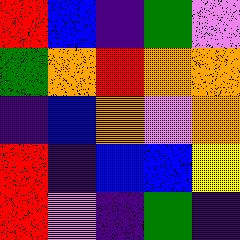[["red", "blue", "indigo", "green", "violet"], ["green", "orange", "red", "orange", "orange"], ["indigo", "blue", "orange", "violet", "orange"], ["red", "indigo", "blue", "blue", "yellow"], ["red", "violet", "indigo", "green", "indigo"]]